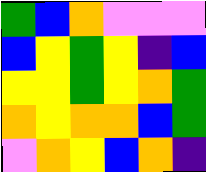[["green", "blue", "orange", "violet", "violet", "violet"], ["blue", "yellow", "green", "yellow", "indigo", "blue"], ["yellow", "yellow", "green", "yellow", "orange", "green"], ["orange", "yellow", "orange", "orange", "blue", "green"], ["violet", "orange", "yellow", "blue", "orange", "indigo"]]